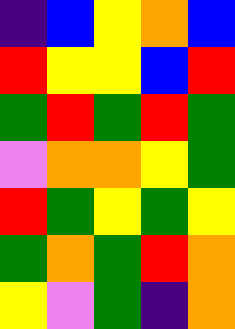[["indigo", "blue", "yellow", "orange", "blue"], ["red", "yellow", "yellow", "blue", "red"], ["green", "red", "green", "red", "green"], ["violet", "orange", "orange", "yellow", "green"], ["red", "green", "yellow", "green", "yellow"], ["green", "orange", "green", "red", "orange"], ["yellow", "violet", "green", "indigo", "orange"]]